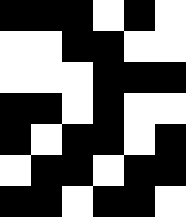[["black", "black", "black", "white", "black", "white"], ["white", "white", "black", "black", "white", "white"], ["white", "white", "white", "black", "black", "black"], ["black", "black", "white", "black", "white", "white"], ["black", "white", "black", "black", "white", "black"], ["white", "black", "black", "white", "black", "black"], ["black", "black", "white", "black", "black", "white"]]